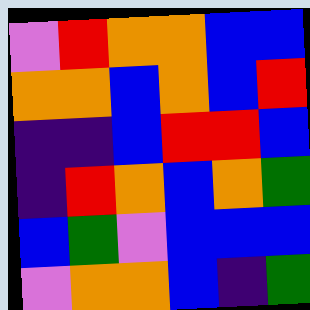[["violet", "red", "orange", "orange", "blue", "blue"], ["orange", "orange", "blue", "orange", "blue", "red"], ["indigo", "indigo", "blue", "red", "red", "blue"], ["indigo", "red", "orange", "blue", "orange", "green"], ["blue", "green", "violet", "blue", "blue", "blue"], ["violet", "orange", "orange", "blue", "indigo", "green"]]